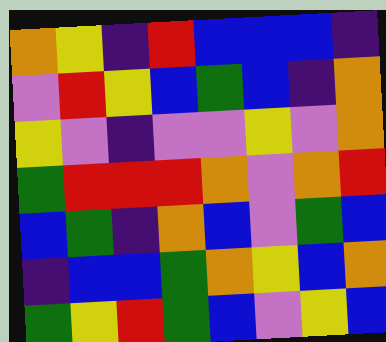[["orange", "yellow", "indigo", "red", "blue", "blue", "blue", "indigo"], ["violet", "red", "yellow", "blue", "green", "blue", "indigo", "orange"], ["yellow", "violet", "indigo", "violet", "violet", "yellow", "violet", "orange"], ["green", "red", "red", "red", "orange", "violet", "orange", "red"], ["blue", "green", "indigo", "orange", "blue", "violet", "green", "blue"], ["indigo", "blue", "blue", "green", "orange", "yellow", "blue", "orange"], ["green", "yellow", "red", "green", "blue", "violet", "yellow", "blue"]]